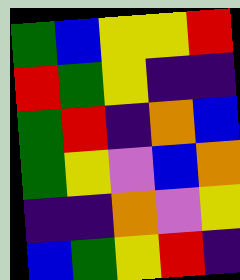[["green", "blue", "yellow", "yellow", "red"], ["red", "green", "yellow", "indigo", "indigo"], ["green", "red", "indigo", "orange", "blue"], ["green", "yellow", "violet", "blue", "orange"], ["indigo", "indigo", "orange", "violet", "yellow"], ["blue", "green", "yellow", "red", "indigo"]]